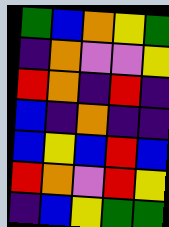[["green", "blue", "orange", "yellow", "green"], ["indigo", "orange", "violet", "violet", "yellow"], ["red", "orange", "indigo", "red", "indigo"], ["blue", "indigo", "orange", "indigo", "indigo"], ["blue", "yellow", "blue", "red", "blue"], ["red", "orange", "violet", "red", "yellow"], ["indigo", "blue", "yellow", "green", "green"]]